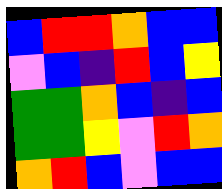[["blue", "red", "red", "orange", "blue", "blue"], ["violet", "blue", "indigo", "red", "blue", "yellow"], ["green", "green", "orange", "blue", "indigo", "blue"], ["green", "green", "yellow", "violet", "red", "orange"], ["orange", "red", "blue", "violet", "blue", "blue"]]